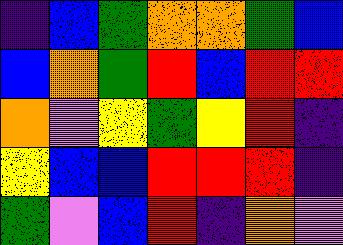[["indigo", "blue", "green", "orange", "orange", "green", "blue"], ["blue", "orange", "green", "red", "blue", "red", "red"], ["orange", "violet", "yellow", "green", "yellow", "red", "indigo"], ["yellow", "blue", "blue", "red", "red", "red", "indigo"], ["green", "violet", "blue", "red", "indigo", "orange", "violet"]]